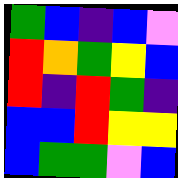[["green", "blue", "indigo", "blue", "violet"], ["red", "orange", "green", "yellow", "blue"], ["red", "indigo", "red", "green", "indigo"], ["blue", "blue", "red", "yellow", "yellow"], ["blue", "green", "green", "violet", "blue"]]